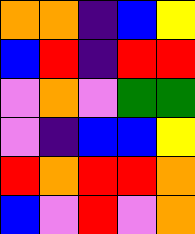[["orange", "orange", "indigo", "blue", "yellow"], ["blue", "red", "indigo", "red", "red"], ["violet", "orange", "violet", "green", "green"], ["violet", "indigo", "blue", "blue", "yellow"], ["red", "orange", "red", "red", "orange"], ["blue", "violet", "red", "violet", "orange"]]